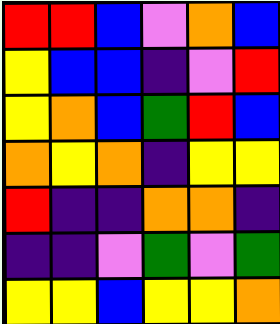[["red", "red", "blue", "violet", "orange", "blue"], ["yellow", "blue", "blue", "indigo", "violet", "red"], ["yellow", "orange", "blue", "green", "red", "blue"], ["orange", "yellow", "orange", "indigo", "yellow", "yellow"], ["red", "indigo", "indigo", "orange", "orange", "indigo"], ["indigo", "indigo", "violet", "green", "violet", "green"], ["yellow", "yellow", "blue", "yellow", "yellow", "orange"]]